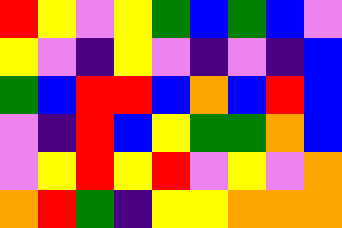[["red", "yellow", "violet", "yellow", "green", "blue", "green", "blue", "violet"], ["yellow", "violet", "indigo", "yellow", "violet", "indigo", "violet", "indigo", "blue"], ["green", "blue", "red", "red", "blue", "orange", "blue", "red", "blue"], ["violet", "indigo", "red", "blue", "yellow", "green", "green", "orange", "blue"], ["violet", "yellow", "red", "yellow", "red", "violet", "yellow", "violet", "orange"], ["orange", "red", "green", "indigo", "yellow", "yellow", "orange", "orange", "orange"]]